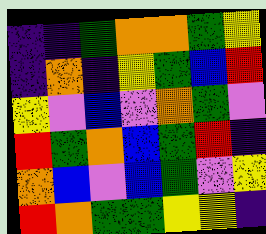[["indigo", "indigo", "green", "orange", "orange", "green", "yellow"], ["indigo", "orange", "indigo", "yellow", "green", "blue", "red"], ["yellow", "violet", "blue", "violet", "orange", "green", "violet"], ["red", "green", "orange", "blue", "green", "red", "indigo"], ["orange", "blue", "violet", "blue", "green", "violet", "yellow"], ["red", "orange", "green", "green", "yellow", "yellow", "indigo"]]